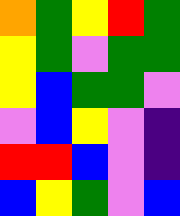[["orange", "green", "yellow", "red", "green"], ["yellow", "green", "violet", "green", "green"], ["yellow", "blue", "green", "green", "violet"], ["violet", "blue", "yellow", "violet", "indigo"], ["red", "red", "blue", "violet", "indigo"], ["blue", "yellow", "green", "violet", "blue"]]